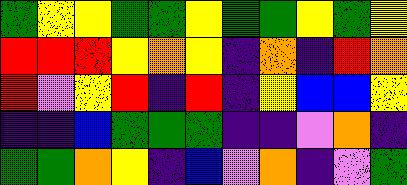[["green", "yellow", "yellow", "green", "green", "yellow", "green", "green", "yellow", "green", "yellow"], ["red", "red", "red", "yellow", "orange", "yellow", "indigo", "orange", "indigo", "red", "orange"], ["red", "violet", "yellow", "red", "indigo", "red", "indigo", "yellow", "blue", "blue", "yellow"], ["indigo", "indigo", "blue", "green", "green", "green", "indigo", "indigo", "violet", "orange", "indigo"], ["green", "green", "orange", "yellow", "indigo", "blue", "violet", "orange", "indigo", "violet", "green"]]